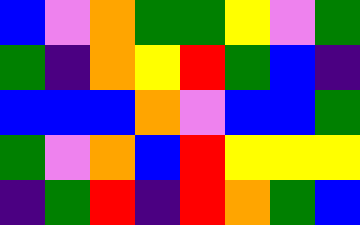[["blue", "violet", "orange", "green", "green", "yellow", "violet", "green"], ["green", "indigo", "orange", "yellow", "red", "green", "blue", "indigo"], ["blue", "blue", "blue", "orange", "violet", "blue", "blue", "green"], ["green", "violet", "orange", "blue", "red", "yellow", "yellow", "yellow"], ["indigo", "green", "red", "indigo", "red", "orange", "green", "blue"]]